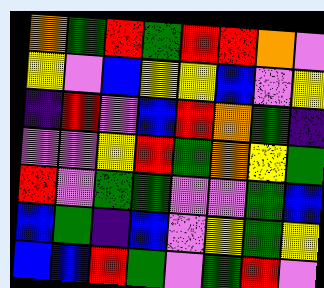[["orange", "green", "red", "green", "red", "red", "orange", "violet"], ["yellow", "violet", "blue", "yellow", "yellow", "blue", "violet", "yellow"], ["indigo", "red", "violet", "blue", "red", "orange", "green", "indigo"], ["violet", "violet", "yellow", "red", "green", "orange", "yellow", "green"], ["red", "violet", "green", "green", "violet", "violet", "green", "blue"], ["blue", "green", "indigo", "blue", "violet", "yellow", "green", "yellow"], ["blue", "blue", "red", "green", "violet", "green", "red", "violet"]]